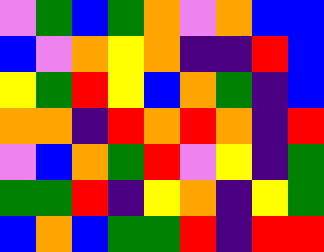[["violet", "green", "blue", "green", "orange", "violet", "orange", "blue", "blue"], ["blue", "violet", "orange", "yellow", "orange", "indigo", "indigo", "red", "blue"], ["yellow", "green", "red", "yellow", "blue", "orange", "green", "indigo", "blue"], ["orange", "orange", "indigo", "red", "orange", "red", "orange", "indigo", "red"], ["violet", "blue", "orange", "green", "red", "violet", "yellow", "indigo", "green"], ["green", "green", "red", "indigo", "yellow", "orange", "indigo", "yellow", "green"], ["blue", "orange", "blue", "green", "green", "red", "indigo", "red", "red"]]